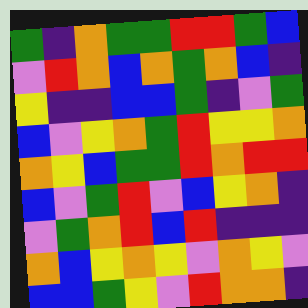[["green", "indigo", "orange", "green", "green", "red", "red", "green", "blue"], ["violet", "red", "orange", "blue", "orange", "green", "orange", "blue", "indigo"], ["yellow", "indigo", "indigo", "blue", "blue", "green", "indigo", "violet", "green"], ["blue", "violet", "yellow", "orange", "green", "red", "yellow", "yellow", "orange"], ["orange", "yellow", "blue", "green", "green", "red", "orange", "red", "red"], ["blue", "violet", "green", "red", "violet", "blue", "yellow", "orange", "indigo"], ["violet", "green", "orange", "red", "blue", "red", "indigo", "indigo", "indigo"], ["orange", "blue", "yellow", "orange", "yellow", "violet", "orange", "yellow", "violet"], ["blue", "blue", "green", "yellow", "violet", "red", "orange", "orange", "indigo"]]